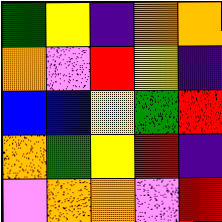[["green", "yellow", "indigo", "orange", "orange"], ["orange", "violet", "red", "yellow", "indigo"], ["blue", "blue", "yellow", "green", "red"], ["orange", "green", "yellow", "red", "indigo"], ["violet", "orange", "orange", "violet", "red"]]